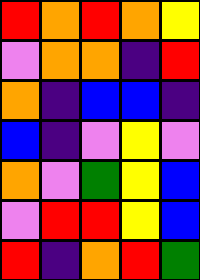[["red", "orange", "red", "orange", "yellow"], ["violet", "orange", "orange", "indigo", "red"], ["orange", "indigo", "blue", "blue", "indigo"], ["blue", "indigo", "violet", "yellow", "violet"], ["orange", "violet", "green", "yellow", "blue"], ["violet", "red", "red", "yellow", "blue"], ["red", "indigo", "orange", "red", "green"]]